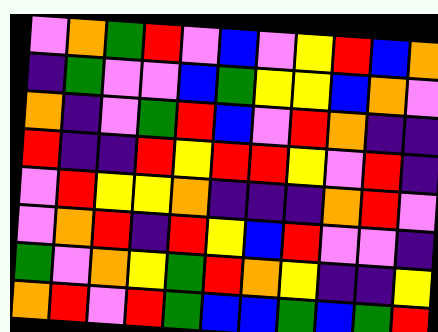[["violet", "orange", "green", "red", "violet", "blue", "violet", "yellow", "red", "blue", "orange"], ["indigo", "green", "violet", "violet", "blue", "green", "yellow", "yellow", "blue", "orange", "violet"], ["orange", "indigo", "violet", "green", "red", "blue", "violet", "red", "orange", "indigo", "indigo"], ["red", "indigo", "indigo", "red", "yellow", "red", "red", "yellow", "violet", "red", "indigo"], ["violet", "red", "yellow", "yellow", "orange", "indigo", "indigo", "indigo", "orange", "red", "violet"], ["violet", "orange", "red", "indigo", "red", "yellow", "blue", "red", "violet", "violet", "indigo"], ["green", "violet", "orange", "yellow", "green", "red", "orange", "yellow", "indigo", "indigo", "yellow"], ["orange", "red", "violet", "red", "green", "blue", "blue", "green", "blue", "green", "red"]]